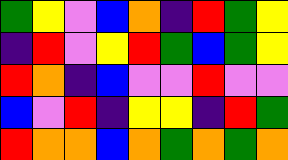[["green", "yellow", "violet", "blue", "orange", "indigo", "red", "green", "yellow"], ["indigo", "red", "violet", "yellow", "red", "green", "blue", "green", "yellow"], ["red", "orange", "indigo", "blue", "violet", "violet", "red", "violet", "violet"], ["blue", "violet", "red", "indigo", "yellow", "yellow", "indigo", "red", "green"], ["red", "orange", "orange", "blue", "orange", "green", "orange", "green", "orange"]]